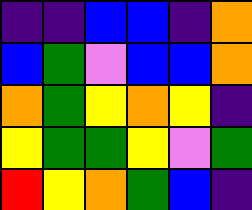[["indigo", "indigo", "blue", "blue", "indigo", "orange"], ["blue", "green", "violet", "blue", "blue", "orange"], ["orange", "green", "yellow", "orange", "yellow", "indigo"], ["yellow", "green", "green", "yellow", "violet", "green"], ["red", "yellow", "orange", "green", "blue", "indigo"]]